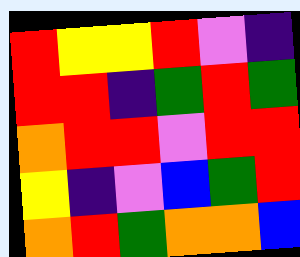[["red", "yellow", "yellow", "red", "violet", "indigo"], ["red", "red", "indigo", "green", "red", "green"], ["orange", "red", "red", "violet", "red", "red"], ["yellow", "indigo", "violet", "blue", "green", "red"], ["orange", "red", "green", "orange", "orange", "blue"]]